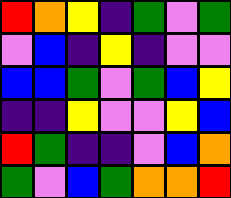[["red", "orange", "yellow", "indigo", "green", "violet", "green"], ["violet", "blue", "indigo", "yellow", "indigo", "violet", "violet"], ["blue", "blue", "green", "violet", "green", "blue", "yellow"], ["indigo", "indigo", "yellow", "violet", "violet", "yellow", "blue"], ["red", "green", "indigo", "indigo", "violet", "blue", "orange"], ["green", "violet", "blue", "green", "orange", "orange", "red"]]